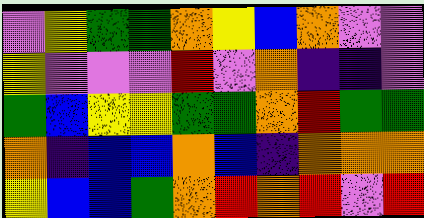[["violet", "yellow", "green", "green", "orange", "yellow", "blue", "orange", "violet", "violet"], ["yellow", "violet", "violet", "violet", "red", "violet", "orange", "indigo", "indigo", "violet"], ["green", "blue", "yellow", "yellow", "green", "green", "orange", "red", "green", "green"], ["orange", "indigo", "blue", "blue", "orange", "blue", "indigo", "orange", "orange", "orange"], ["yellow", "blue", "blue", "green", "orange", "red", "orange", "red", "violet", "red"]]